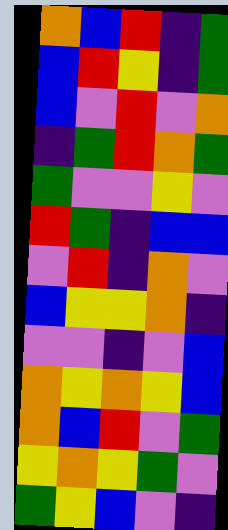[["orange", "blue", "red", "indigo", "green"], ["blue", "red", "yellow", "indigo", "green"], ["blue", "violet", "red", "violet", "orange"], ["indigo", "green", "red", "orange", "green"], ["green", "violet", "violet", "yellow", "violet"], ["red", "green", "indigo", "blue", "blue"], ["violet", "red", "indigo", "orange", "violet"], ["blue", "yellow", "yellow", "orange", "indigo"], ["violet", "violet", "indigo", "violet", "blue"], ["orange", "yellow", "orange", "yellow", "blue"], ["orange", "blue", "red", "violet", "green"], ["yellow", "orange", "yellow", "green", "violet"], ["green", "yellow", "blue", "violet", "indigo"]]